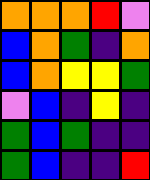[["orange", "orange", "orange", "red", "violet"], ["blue", "orange", "green", "indigo", "orange"], ["blue", "orange", "yellow", "yellow", "green"], ["violet", "blue", "indigo", "yellow", "indigo"], ["green", "blue", "green", "indigo", "indigo"], ["green", "blue", "indigo", "indigo", "red"]]